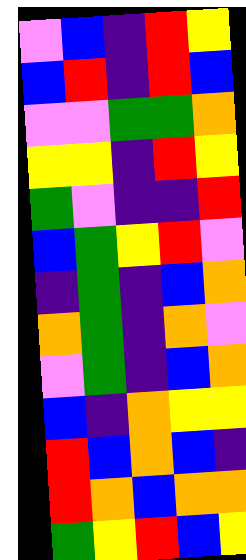[["violet", "blue", "indigo", "red", "yellow"], ["blue", "red", "indigo", "red", "blue"], ["violet", "violet", "green", "green", "orange"], ["yellow", "yellow", "indigo", "red", "yellow"], ["green", "violet", "indigo", "indigo", "red"], ["blue", "green", "yellow", "red", "violet"], ["indigo", "green", "indigo", "blue", "orange"], ["orange", "green", "indigo", "orange", "violet"], ["violet", "green", "indigo", "blue", "orange"], ["blue", "indigo", "orange", "yellow", "yellow"], ["red", "blue", "orange", "blue", "indigo"], ["red", "orange", "blue", "orange", "orange"], ["green", "yellow", "red", "blue", "yellow"]]